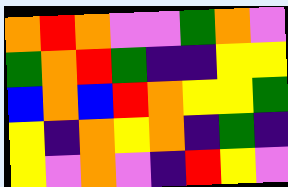[["orange", "red", "orange", "violet", "violet", "green", "orange", "violet"], ["green", "orange", "red", "green", "indigo", "indigo", "yellow", "yellow"], ["blue", "orange", "blue", "red", "orange", "yellow", "yellow", "green"], ["yellow", "indigo", "orange", "yellow", "orange", "indigo", "green", "indigo"], ["yellow", "violet", "orange", "violet", "indigo", "red", "yellow", "violet"]]